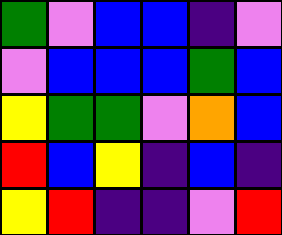[["green", "violet", "blue", "blue", "indigo", "violet"], ["violet", "blue", "blue", "blue", "green", "blue"], ["yellow", "green", "green", "violet", "orange", "blue"], ["red", "blue", "yellow", "indigo", "blue", "indigo"], ["yellow", "red", "indigo", "indigo", "violet", "red"]]